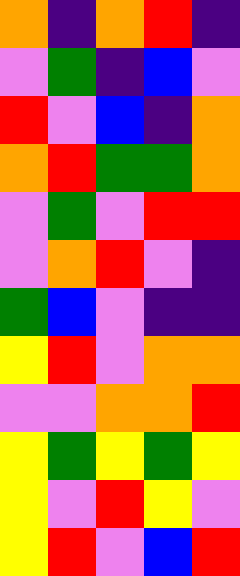[["orange", "indigo", "orange", "red", "indigo"], ["violet", "green", "indigo", "blue", "violet"], ["red", "violet", "blue", "indigo", "orange"], ["orange", "red", "green", "green", "orange"], ["violet", "green", "violet", "red", "red"], ["violet", "orange", "red", "violet", "indigo"], ["green", "blue", "violet", "indigo", "indigo"], ["yellow", "red", "violet", "orange", "orange"], ["violet", "violet", "orange", "orange", "red"], ["yellow", "green", "yellow", "green", "yellow"], ["yellow", "violet", "red", "yellow", "violet"], ["yellow", "red", "violet", "blue", "red"]]